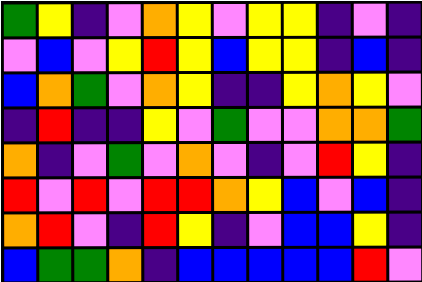[["green", "yellow", "indigo", "violet", "orange", "yellow", "violet", "yellow", "yellow", "indigo", "violet", "indigo"], ["violet", "blue", "violet", "yellow", "red", "yellow", "blue", "yellow", "yellow", "indigo", "blue", "indigo"], ["blue", "orange", "green", "violet", "orange", "yellow", "indigo", "indigo", "yellow", "orange", "yellow", "violet"], ["indigo", "red", "indigo", "indigo", "yellow", "violet", "green", "violet", "violet", "orange", "orange", "green"], ["orange", "indigo", "violet", "green", "violet", "orange", "violet", "indigo", "violet", "red", "yellow", "indigo"], ["red", "violet", "red", "violet", "red", "red", "orange", "yellow", "blue", "violet", "blue", "indigo"], ["orange", "red", "violet", "indigo", "red", "yellow", "indigo", "violet", "blue", "blue", "yellow", "indigo"], ["blue", "green", "green", "orange", "indigo", "blue", "blue", "blue", "blue", "blue", "red", "violet"]]